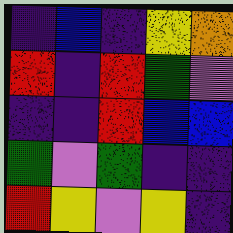[["indigo", "blue", "indigo", "yellow", "orange"], ["red", "indigo", "red", "green", "violet"], ["indigo", "indigo", "red", "blue", "blue"], ["green", "violet", "green", "indigo", "indigo"], ["red", "yellow", "violet", "yellow", "indigo"]]